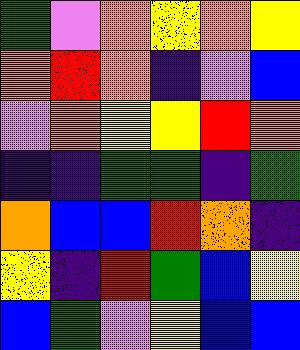[["green", "violet", "orange", "yellow", "orange", "yellow"], ["orange", "red", "orange", "indigo", "violet", "blue"], ["violet", "orange", "yellow", "yellow", "red", "orange"], ["indigo", "indigo", "green", "green", "indigo", "green"], ["orange", "blue", "blue", "red", "orange", "indigo"], ["yellow", "indigo", "red", "green", "blue", "yellow"], ["blue", "green", "violet", "yellow", "blue", "blue"]]